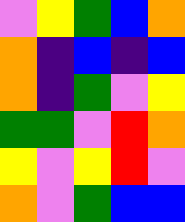[["violet", "yellow", "green", "blue", "orange"], ["orange", "indigo", "blue", "indigo", "blue"], ["orange", "indigo", "green", "violet", "yellow"], ["green", "green", "violet", "red", "orange"], ["yellow", "violet", "yellow", "red", "violet"], ["orange", "violet", "green", "blue", "blue"]]